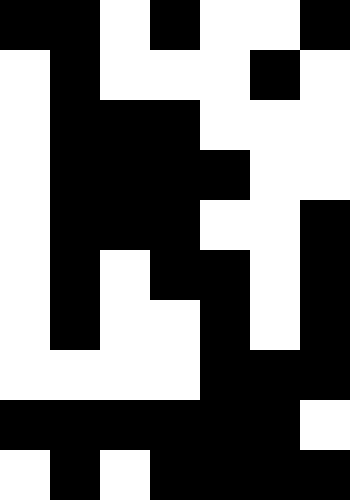[["black", "black", "white", "black", "white", "white", "black"], ["white", "black", "white", "white", "white", "black", "white"], ["white", "black", "black", "black", "white", "white", "white"], ["white", "black", "black", "black", "black", "white", "white"], ["white", "black", "black", "black", "white", "white", "black"], ["white", "black", "white", "black", "black", "white", "black"], ["white", "black", "white", "white", "black", "white", "black"], ["white", "white", "white", "white", "black", "black", "black"], ["black", "black", "black", "black", "black", "black", "white"], ["white", "black", "white", "black", "black", "black", "black"]]